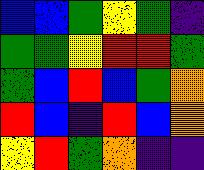[["blue", "blue", "green", "yellow", "green", "indigo"], ["green", "green", "yellow", "red", "red", "green"], ["green", "blue", "red", "blue", "green", "orange"], ["red", "blue", "indigo", "red", "blue", "orange"], ["yellow", "red", "green", "orange", "indigo", "indigo"]]